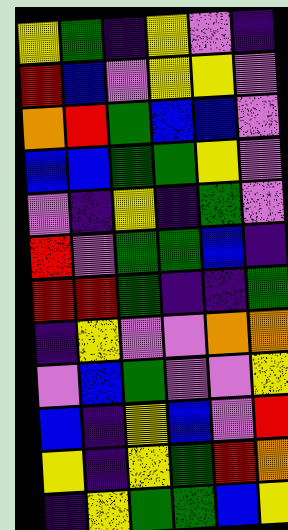[["yellow", "green", "indigo", "yellow", "violet", "indigo"], ["red", "blue", "violet", "yellow", "yellow", "violet"], ["orange", "red", "green", "blue", "blue", "violet"], ["blue", "blue", "green", "green", "yellow", "violet"], ["violet", "indigo", "yellow", "indigo", "green", "violet"], ["red", "violet", "green", "green", "blue", "indigo"], ["red", "red", "green", "indigo", "indigo", "green"], ["indigo", "yellow", "violet", "violet", "orange", "orange"], ["violet", "blue", "green", "violet", "violet", "yellow"], ["blue", "indigo", "yellow", "blue", "violet", "red"], ["yellow", "indigo", "yellow", "green", "red", "orange"], ["indigo", "yellow", "green", "green", "blue", "yellow"]]